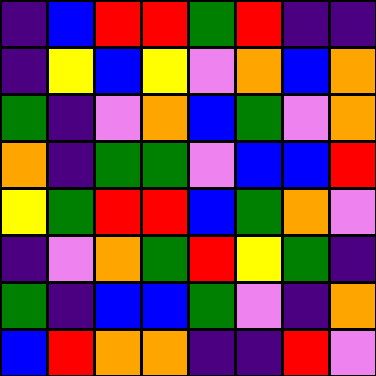[["indigo", "blue", "red", "red", "green", "red", "indigo", "indigo"], ["indigo", "yellow", "blue", "yellow", "violet", "orange", "blue", "orange"], ["green", "indigo", "violet", "orange", "blue", "green", "violet", "orange"], ["orange", "indigo", "green", "green", "violet", "blue", "blue", "red"], ["yellow", "green", "red", "red", "blue", "green", "orange", "violet"], ["indigo", "violet", "orange", "green", "red", "yellow", "green", "indigo"], ["green", "indigo", "blue", "blue", "green", "violet", "indigo", "orange"], ["blue", "red", "orange", "orange", "indigo", "indigo", "red", "violet"]]